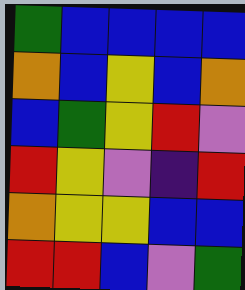[["green", "blue", "blue", "blue", "blue"], ["orange", "blue", "yellow", "blue", "orange"], ["blue", "green", "yellow", "red", "violet"], ["red", "yellow", "violet", "indigo", "red"], ["orange", "yellow", "yellow", "blue", "blue"], ["red", "red", "blue", "violet", "green"]]